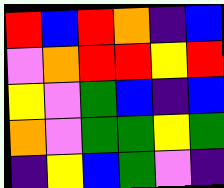[["red", "blue", "red", "orange", "indigo", "blue"], ["violet", "orange", "red", "red", "yellow", "red"], ["yellow", "violet", "green", "blue", "indigo", "blue"], ["orange", "violet", "green", "green", "yellow", "green"], ["indigo", "yellow", "blue", "green", "violet", "indigo"]]